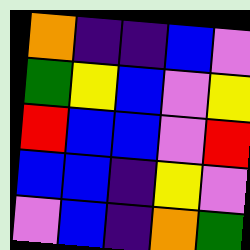[["orange", "indigo", "indigo", "blue", "violet"], ["green", "yellow", "blue", "violet", "yellow"], ["red", "blue", "blue", "violet", "red"], ["blue", "blue", "indigo", "yellow", "violet"], ["violet", "blue", "indigo", "orange", "green"]]